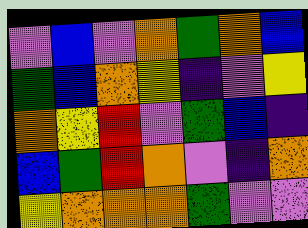[["violet", "blue", "violet", "orange", "green", "orange", "blue"], ["green", "blue", "orange", "yellow", "indigo", "violet", "yellow"], ["orange", "yellow", "red", "violet", "green", "blue", "indigo"], ["blue", "green", "red", "orange", "violet", "indigo", "orange"], ["yellow", "orange", "orange", "orange", "green", "violet", "violet"]]